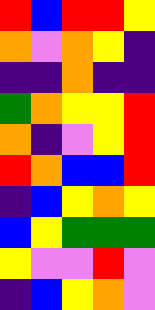[["red", "blue", "red", "red", "yellow"], ["orange", "violet", "orange", "yellow", "indigo"], ["indigo", "indigo", "orange", "indigo", "indigo"], ["green", "orange", "yellow", "yellow", "red"], ["orange", "indigo", "violet", "yellow", "red"], ["red", "orange", "blue", "blue", "red"], ["indigo", "blue", "yellow", "orange", "yellow"], ["blue", "yellow", "green", "green", "green"], ["yellow", "violet", "violet", "red", "violet"], ["indigo", "blue", "yellow", "orange", "violet"]]